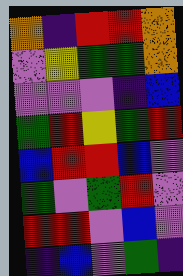[["orange", "indigo", "red", "red", "orange"], ["violet", "yellow", "green", "green", "orange"], ["violet", "violet", "violet", "indigo", "blue"], ["green", "red", "yellow", "green", "red"], ["blue", "red", "red", "blue", "violet"], ["green", "violet", "green", "red", "violet"], ["red", "red", "violet", "blue", "violet"], ["indigo", "blue", "violet", "green", "indigo"]]